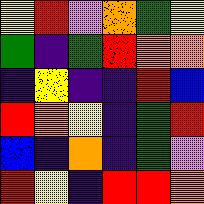[["yellow", "red", "violet", "orange", "green", "yellow"], ["green", "indigo", "green", "red", "orange", "orange"], ["indigo", "yellow", "indigo", "indigo", "red", "blue"], ["red", "orange", "yellow", "indigo", "green", "red"], ["blue", "indigo", "orange", "indigo", "green", "violet"], ["red", "yellow", "indigo", "red", "red", "orange"]]